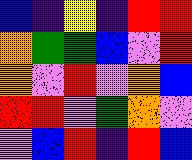[["blue", "indigo", "yellow", "indigo", "red", "red"], ["orange", "green", "green", "blue", "violet", "red"], ["orange", "violet", "red", "violet", "orange", "blue"], ["red", "red", "violet", "green", "orange", "violet"], ["violet", "blue", "red", "indigo", "red", "blue"]]